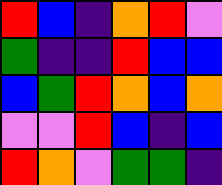[["red", "blue", "indigo", "orange", "red", "violet"], ["green", "indigo", "indigo", "red", "blue", "blue"], ["blue", "green", "red", "orange", "blue", "orange"], ["violet", "violet", "red", "blue", "indigo", "blue"], ["red", "orange", "violet", "green", "green", "indigo"]]